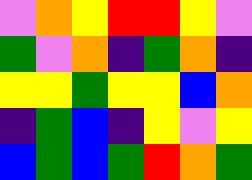[["violet", "orange", "yellow", "red", "red", "yellow", "violet"], ["green", "violet", "orange", "indigo", "green", "orange", "indigo"], ["yellow", "yellow", "green", "yellow", "yellow", "blue", "orange"], ["indigo", "green", "blue", "indigo", "yellow", "violet", "yellow"], ["blue", "green", "blue", "green", "red", "orange", "green"]]